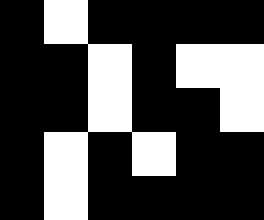[["black", "white", "black", "black", "black", "black"], ["black", "black", "white", "black", "white", "white"], ["black", "black", "white", "black", "black", "white"], ["black", "white", "black", "white", "black", "black"], ["black", "white", "black", "black", "black", "black"]]